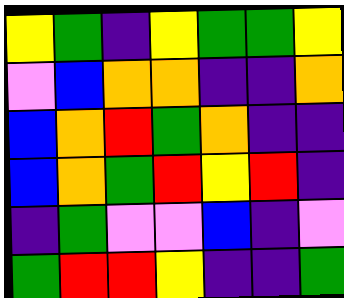[["yellow", "green", "indigo", "yellow", "green", "green", "yellow"], ["violet", "blue", "orange", "orange", "indigo", "indigo", "orange"], ["blue", "orange", "red", "green", "orange", "indigo", "indigo"], ["blue", "orange", "green", "red", "yellow", "red", "indigo"], ["indigo", "green", "violet", "violet", "blue", "indigo", "violet"], ["green", "red", "red", "yellow", "indigo", "indigo", "green"]]